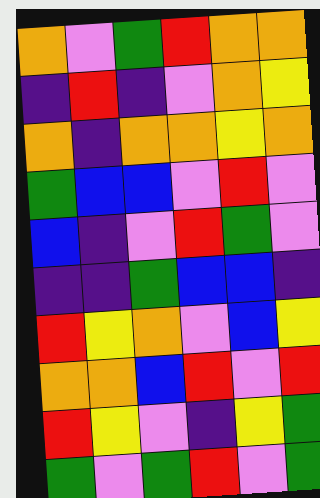[["orange", "violet", "green", "red", "orange", "orange"], ["indigo", "red", "indigo", "violet", "orange", "yellow"], ["orange", "indigo", "orange", "orange", "yellow", "orange"], ["green", "blue", "blue", "violet", "red", "violet"], ["blue", "indigo", "violet", "red", "green", "violet"], ["indigo", "indigo", "green", "blue", "blue", "indigo"], ["red", "yellow", "orange", "violet", "blue", "yellow"], ["orange", "orange", "blue", "red", "violet", "red"], ["red", "yellow", "violet", "indigo", "yellow", "green"], ["green", "violet", "green", "red", "violet", "green"]]